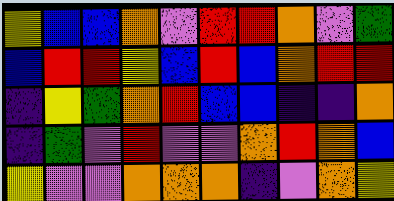[["yellow", "blue", "blue", "orange", "violet", "red", "red", "orange", "violet", "green"], ["blue", "red", "red", "yellow", "blue", "red", "blue", "orange", "red", "red"], ["indigo", "yellow", "green", "orange", "red", "blue", "blue", "indigo", "indigo", "orange"], ["indigo", "green", "violet", "red", "violet", "violet", "orange", "red", "orange", "blue"], ["yellow", "violet", "violet", "orange", "orange", "orange", "indigo", "violet", "orange", "yellow"]]